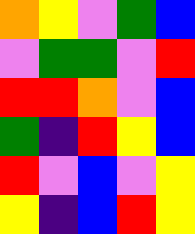[["orange", "yellow", "violet", "green", "blue"], ["violet", "green", "green", "violet", "red"], ["red", "red", "orange", "violet", "blue"], ["green", "indigo", "red", "yellow", "blue"], ["red", "violet", "blue", "violet", "yellow"], ["yellow", "indigo", "blue", "red", "yellow"]]